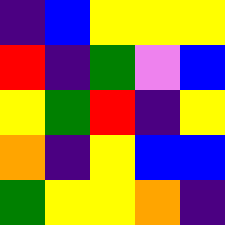[["indigo", "blue", "yellow", "yellow", "yellow"], ["red", "indigo", "green", "violet", "blue"], ["yellow", "green", "red", "indigo", "yellow"], ["orange", "indigo", "yellow", "blue", "blue"], ["green", "yellow", "yellow", "orange", "indigo"]]